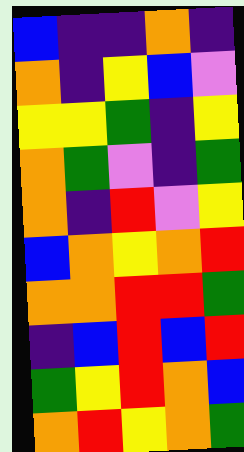[["blue", "indigo", "indigo", "orange", "indigo"], ["orange", "indigo", "yellow", "blue", "violet"], ["yellow", "yellow", "green", "indigo", "yellow"], ["orange", "green", "violet", "indigo", "green"], ["orange", "indigo", "red", "violet", "yellow"], ["blue", "orange", "yellow", "orange", "red"], ["orange", "orange", "red", "red", "green"], ["indigo", "blue", "red", "blue", "red"], ["green", "yellow", "red", "orange", "blue"], ["orange", "red", "yellow", "orange", "green"]]